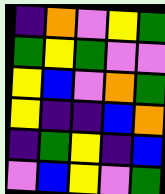[["indigo", "orange", "violet", "yellow", "green"], ["green", "yellow", "green", "violet", "violet"], ["yellow", "blue", "violet", "orange", "green"], ["yellow", "indigo", "indigo", "blue", "orange"], ["indigo", "green", "yellow", "indigo", "blue"], ["violet", "blue", "yellow", "violet", "green"]]